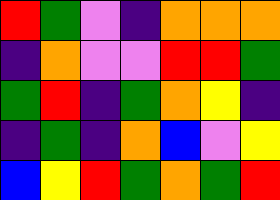[["red", "green", "violet", "indigo", "orange", "orange", "orange"], ["indigo", "orange", "violet", "violet", "red", "red", "green"], ["green", "red", "indigo", "green", "orange", "yellow", "indigo"], ["indigo", "green", "indigo", "orange", "blue", "violet", "yellow"], ["blue", "yellow", "red", "green", "orange", "green", "red"]]